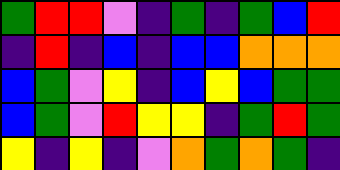[["green", "red", "red", "violet", "indigo", "green", "indigo", "green", "blue", "red"], ["indigo", "red", "indigo", "blue", "indigo", "blue", "blue", "orange", "orange", "orange"], ["blue", "green", "violet", "yellow", "indigo", "blue", "yellow", "blue", "green", "green"], ["blue", "green", "violet", "red", "yellow", "yellow", "indigo", "green", "red", "green"], ["yellow", "indigo", "yellow", "indigo", "violet", "orange", "green", "orange", "green", "indigo"]]